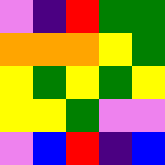[["violet", "indigo", "red", "green", "green"], ["orange", "orange", "orange", "yellow", "green"], ["yellow", "green", "yellow", "green", "yellow"], ["yellow", "yellow", "green", "violet", "violet"], ["violet", "blue", "red", "indigo", "blue"]]